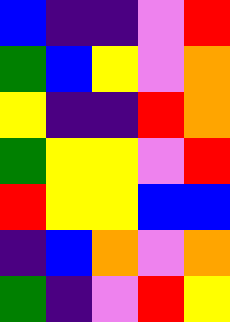[["blue", "indigo", "indigo", "violet", "red"], ["green", "blue", "yellow", "violet", "orange"], ["yellow", "indigo", "indigo", "red", "orange"], ["green", "yellow", "yellow", "violet", "red"], ["red", "yellow", "yellow", "blue", "blue"], ["indigo", "blue", "orange", "violet", "orange"], ["green", "indigo", "violet", "red", "yellow"]]